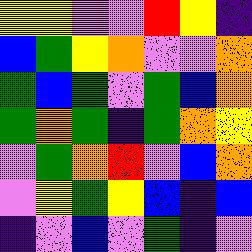[["yellow", "yellow", "violet", "violet", "red", "yellow", "indigo"], ["blue", "green", "yellow", "orange", "violet", "violet", "orange"], ["green", "blue", "green", "violet", "green", "blue", "orange"], ["green", "orange", "green", "indigo", "green", "orange", "yellow"], ["violet", "green", "orange", "red", "violet", "blue", "orange"], ["violet", "yellow", "green", "yellow", "blue", "indigo", "blue"], ["indigo", "violet", "blue", "violet", "green", "indigo", "violet"]]